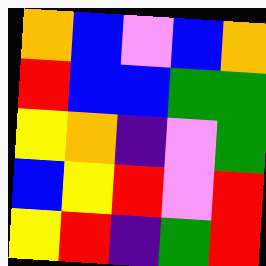[["orange", "blue", "violet", "blue", "orange"], ["red", "blue", "blue", "green", "green"], ["yellow", "orange", "indigo", "violet", "green"], ["blue", "yellow", "red", "violet", "red"], ["yellow", "red", "indigo", "green", "red"]]